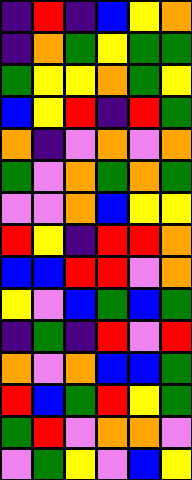[["indigo", "red", "indigo", "blue", "yellow", "orange"], ["indigo", "orange", "green", "yellow", "green", "green"], ["green", "yellow", "yellow", "orange", "green", "yellow"], ["blue", "yellow", "red", "indigo", "red", "green"], ["orange", "indigo", "violet", "orange", "violet", "orange"], ["green", "violet", "orange", "green", "orange", "green"], ["violet", "violet", "orange", "blue", "yellow", "yellow"], ["red", "yellow", "indigo", "red", "red", "orange"], ["blue", "blue", "red", "red", "violet", "orange"], ["yellow", "violet", "blue", "green", "blue", "green"], ["indigo", "green", "indigo", "red", "violet", "red"], ["orange", "violet", "orange", "blue", "blue", "green"], ["red", "blue", "green", "red", "yellow", "green"], ["green", "red", "violet", "orange", "orange", "violet"], ["violet", "green", "yellow", "violet", "blue", "yellow"]]